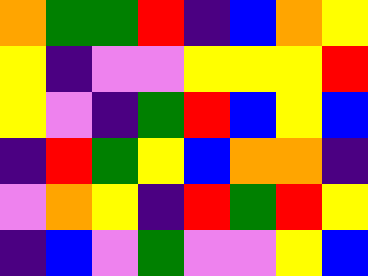[["orange", "green", "green", "red", "indigo", "blue", "orange", "yellow"], ["yellow", "indigo", "violet", "violet", "yellow", "yellow", "yellow", "red"], ["yellow", "violet", "indigo", "green", "red", "blue", "yellow", "blue"], ["indigo", "red", "green", "yellow", "blue", "orange", "orange", "indigo"], ["violet", "orange", "yellow", "indigo", "red", "green", "red", "yellow"], ["indigo", "blue", "violet", "green", "violet", "violet", "yellow", "blue"]]